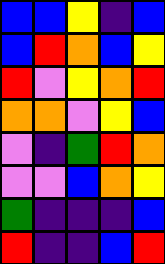[["blue", "blue", "yellow", "indigo", "blue"], ["blue", "red", "orange", "blue", "yellow"], ["red", "violet", "yellow", "orange", "red"], ["orange", "orange", "violet", "yellow", "blue"], ["violet", "indigo", "green", "red", "orange"], ["violet", "violet", "blue", "orange", "yellow"], ["green", "indigo", "indigo", "indigo", "blue"], ["red", "indigo", "indigo", "blue", "red"]]